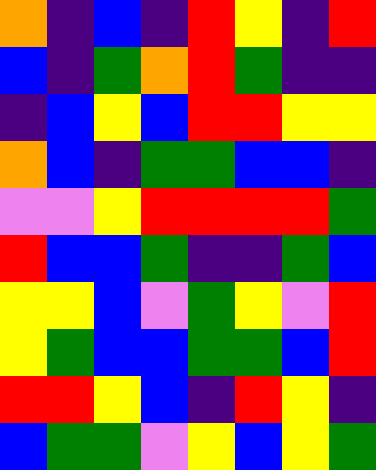[["orange", "indigo", "blue", "indigo", "red", "yellow", "indigo", "red"], ["blue", "indigo", "green", "orange", "red", "green", "indigo", "indigo"], ["indigo", "blue", "yellow", "blue", "red", "red", "yellow", "yellow"], ["orange", "blue", "indigo", "green", "green", "blue", "blue", "indigo"], ["violet", "violet", "yellow", "red", "red", "red", "red", "green"], ["red", "blue", "blue", "green", "indigo", "indigo", "green", "blue"], ["yellow", "yellow", "blue", "violet", "green", "yellow", "violet", "red"], ["yellow", "green", "blue", "blue", "green", "green", "blue", "red"], ["red", "red", "yellow", "blue", "indigo", "red", "yellow", "indigo"], ["blue", "green", "green", "violet", "yellow", "blue", "yellow", "green"]]